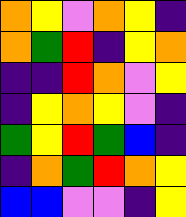[["orange", "yellow", "violet", "orange", "yellow", "indigo"], ["orange", "green", "red", "indigo", "yellow", "orange"], ["indigo", "indigo", "red", "orange", "violet", "yellow"], ["indigo", "yellow", "orange", "yellow", "violet", "indigo"], ["green", "yellow", "red", "green", "blue", "indigo"], ["indigo", "orange", "green", "red", "orange", "yellow"], ["blue", "blue", "violet", "violet", "indigo", "yellow"]]